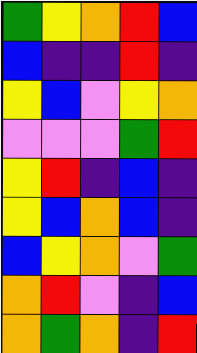[["green", "yellow", "orange", "red", "blue"], ["blue", "indigo", "indigo", "red", "indigo"], ["yellow", "blue", "violet", "yellow", "orange"], ["violet", "violet", "violet", "green", "red"], ["yellow", "red", "indigo", "blue", "indigo"], ["yellow", "blue", "orange", "blue", "indigo"], ["blue", "yellow", "orange", "violet", "green"], ["orange", "red", "violet", "indigo", "blue"], ["orange", "green", "orange", "indigo", "red"]]